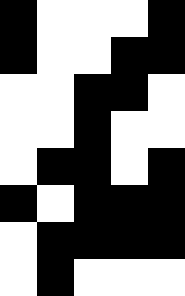[["black", "white", "white", "white", "black"], ["black", "white", "white", "black", "black"], ["white", "white", "black", "black", "white"], ["white", "white", "black", "white", "white"], ["white", "black", "black", "white", "black"], ["black", "white", "black", "black", "black"], ["white", "black", "black", "black", "black"], ["white", "black", "white", "white", "white"]]